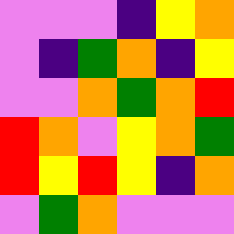[["violet", "violet", "violet", "indigo", "yellow", "orange"], ["violet", "indigo", "green", "orange", "indigo", "yellow"], ["violet", "violet", "orange", "green", "orange", "red"], ["red", "orange", "violet", "yellow", "orange", "green"], ["red", "yellow", "red", "yellow", "indigo", "orange"], ["violet", "green", "orange", "violet", "violet", "violet"]]